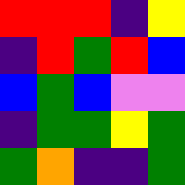[["red", "red", "red", "indigo", "yellow"], ["indigo", "red", "green", "red", "blue"], ["blue", "green", "blue", "violet", "violet"], ["indigo", "green", "green", "yellow", "green"], ["green", "orange", "indigo", "indigo", "green"]]